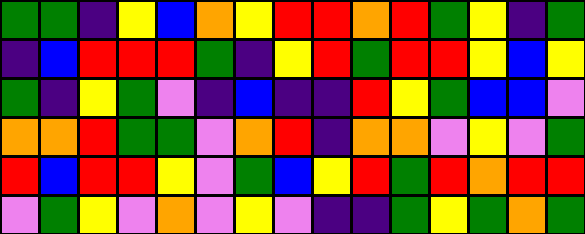[["green", "green", "indigo", "yellow", "blue", "orange", "yellow", "red", "red", "orange", "red", "green", "yellow", "indigo", "green"], ["indigo", "blue", "red", "red", "red", "green", "indigo", "yellow", "red", "green", "red", "red", "yellow", "blue", "yellow"], ["green", "indigo", "yellow", "green", "violet", "indigo", "blue", "indigo", "indigo", "red", "yellow", "green", "blue", "blue", "violet"], ["orange", "orange", "red", "green", "green", "violet", "orange", "red", "indigo", "orange", "orange", "violet", "yellow", "violet", "green"], ["red", "blue", "red", "red", "yellow", "violet", "green", "blue", "yellow", "red", "green", "red", "orange", "red", "red"], ["violet", "green", "yellow", "violet", "orange", "violet", "yellow", "violet", "indigo", "indigo", "green", "yellow", "green", "orange", "green"]]